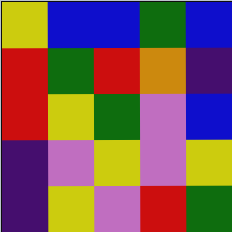[["yellow", "blue", "blue", "green", "blue"], ["red", "green", "red", "orange", "indigo"], ["red", "yellow", "green", "violet", "blue"], ["indigo", "violet", "yellow", "violet", "yellow"], ["indigo", "yellow", "violet", "red", "green"]]